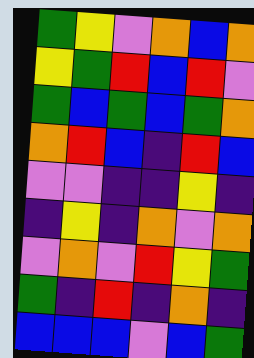[["green", "yellow", "violet", "orange", "blue", "orange"], ["yellow", "green", "red", "blue", "red", "violet"], ["green", "blue", "green", "blue", "green", "orange"], ["orange", "red", "blue", "indigo", "red", "blue"], ["violet", "violet", "indigo", "indigo", "yellow", "indigo"], ["indigo", "yellow", "indigo", "orange", "violet", "orange"], ["violet", "orange", "violet", "red", "yellow", "green"], ["green", "indigo", "red", "indigo", "orange", "indigo"], ["blue", "blue", "blue", "violet", "blue", "green"]]